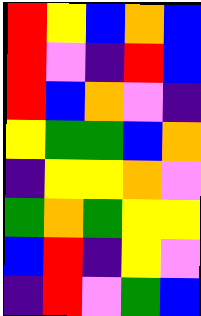[["red", "yellow", "blue", "orange", "blue"], ["red", "violet", "indigo", "red", "blue"], ["red", "blue", "orange", "violet", "indigo"], ["yellow", "green", "green", "blue", "orange"], ["indigo", "yellow", "yellow", "orange", "violet"], ["green", "orange", "green", "yellow", "yellow"], ["blue", "red", "indigo", "yellow", "violet"], ["indigo", "red", "violet", "green", "blue"]]